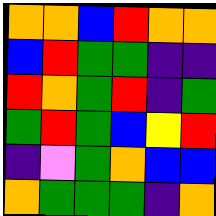[["orange", "orange", "blue", "red", "orange", "orange"], ["blue", "red", "green", "green", "indigo", "indigo"], ["red", "orange", "green", "red", "indigo", "green"], ["green", "red", "green", "blue", "yellow", "red"], ["indigo", "violet", "green", "orange", "blue", "blue"], ["orange", "green", "green", "green", "indigo", "orange"]]